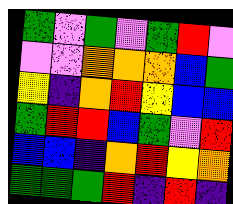[["green", "violet", "green", "violet", "green", "red", "violet"], ["violet", "violet", "orange", "orange", "orange", "blue", "green"], ["yellow", "indigo", "orange", "red", "yellow", "blue", "blue"], ["green", "red", "red", "blue", "green", "violet", "red"], ["blue", "blue", "indigo", "orange", "red", "yellow", "orange"], ["green", "green", "green", "red", "indigo", "red", "indigo"]]